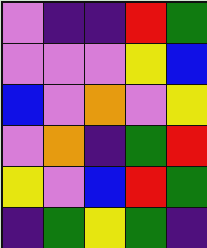[["violet", "indigo", "indigo", "red", "green"], ["violet", "violet", "violet", "yellow", "blue"], ["blue", "violet", "orange", "violet", "yellow"], ["violet", "orange", "indigo", "green", "red"], ["yellow", "violet", "blue", "red", "green"], ["indigo", "green", "yellow", "green", "indigo"]]